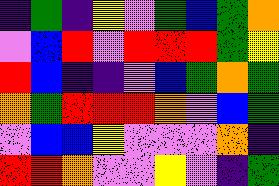[["indigo", "green", "indigo", "yellow", "violet", "green", "blue", "green", "orange"], ["violet", "blue", "red", "violet", "red", "red", "red", "green", "yellow"], ["red", "blue", "indigo", "indigo", "violet", "blue", "green", "orange", "green"], ["orange", "green", "red", "red", "red", "orange", "violet", "blue", "green"], ["violet", "blue", "blue", "yellow", "violet", "violet", "violet", "orange", "indigo"], ["red", "red", "orange", "violet", "violet", "yellow", "violet", "indigo", "green"]]